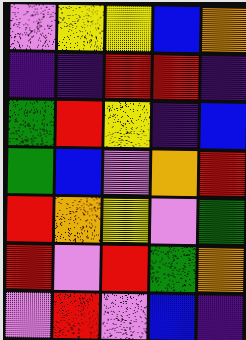[["violet", "yellow", "yellow", "blue", "orange"], ["indigo", "indigo", "red", "red", "indigo"], ["green", "red", "yellow", "indigo", "blue"], ["green", "blue", "violet", "orange", "red"], ["red", "orange", "yellow", "violet", "green"], ["red", "violet", "red", "green", "orange"], ["violet", "red", "violet", "blue", "indigo"]]